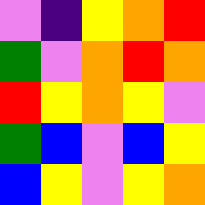[["violet", "indigo", "yellow", "orange", "red"], ["green", "violet", "orange", "red", "orange"], ["red", "yellow", "orange", "yellow", "violet"], ["green", "blue", "violet", "blue", "yellow"], ["blue", "yellow", "violet", "yellow", "orange"]]